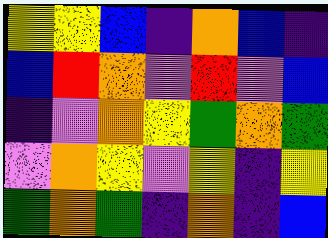[["yellow", "yellow", "blue", "indigo", "orange", "blue", "indigo"], ["blue", "red", "orange", "violet", "red", "violet", "blue"], ["indigo", "violet", "orange", "yellow", "green", "orange", "green"], ["violet", "orange", "yellow", "violet", "yellow", "indigo", "yellow"], ["green", "orange", "green", "indigo", "orange", "indigo", "blue"]]